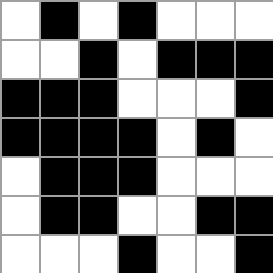[["white", "black", "white", "black", "white", "white", "white"], ["white", "white", "black", "white", "black", "black", "black"], ["black", "black", "black", "white", "white", "white", "black"], ["black", "black", "black", "black", "white", "black", "white"], ["white", "black", "black", "black", "white", "white", "white"], ["white", "black", "black", "white", "white", "black", "black"], ["white", "white", "white", "black", "white", "white", "black"]]